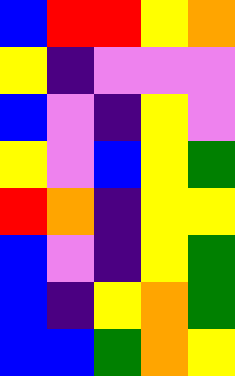[["blue", "red", "red", "yellow", "orange"], ["yellow", "indigo", "violet", "violet", "violet"], ["blue", "violet", "indigo", "yellow", "violet"], ["yellow", "violet", "blue", "yellow", "green"], ["red", "orange", "indigo", "yellow", "yellow"], ["blue", "violet", "indigo", "yellow", "green"], ["blue", "indigo", "yellow", "orange", "green"], ["blue", "blue", "green", "orange", "yellow"]]